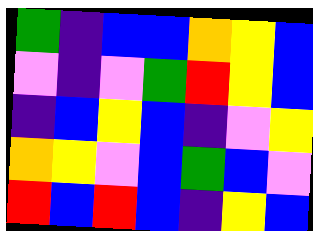[["green", "indigo", "blue", "blue", "orange", "yellow", "blue"], ["violet", "indigo", "violet", "green", "red", "yellow", "blue"], ["indigo", "blue", "yellow", "blue", "indigo", "violet", "yellow"], ["orange", "yellow", "violet", "blue", "green", "blue", "violet"], ["red", "blue", "red", "blue", "indigo", "yellow", "blue"]]